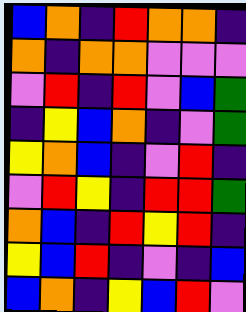[["blue", "orange", "indigo", "red", "orange", "orange", "indigo"], ["orange", "indigo", "orange", "orange", "violet", "violet", "violet"], ["violet", "red", "indigo", "red", "violet", "blue", "green"], ["indigo", "yellow", "blue", "orange", "indigo", "violet", "green"], ["yellow", "orange", "blue", "indigo", "violet", "red", "indigo"], ["violet", "red", "yellow", "indigo", "red", "red", "green"], ["orange", "blue", "indigo", "red", "yellow", "red", "indigo"], ["yellow", "blue", "red", "indigo", "violet", "indigo", "blue"], ["blue", "orange", "indigo", "yellow", "blue", "red", "violet"]]